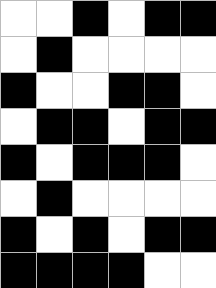[["white", "white", "black", "white", "black", "black"], ["white", "black", "white", "white", "white", "white"], ["black", "white", "white", "black", "black", "white"], ["white", "black", "black", "white", "black", "black"], ["black", "white", "black", "black", "black", "white"], ["white", "black", "white", "white", "white", "white"], ["black", "white", "black", "white", "black", "black"], ["black", "black", "black", "black", "white", "white"]]